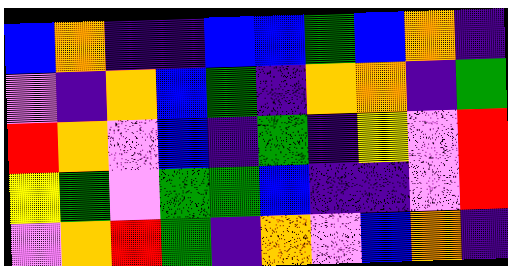[["blue", "orange", "indigo", "indigo", "blue", "blue", "green", "blue", "orange", "indigo"], ["violet", "indigo", "orange", "blue", "green", "indigo", "orange", "orange", "indigo", "green"], ["red", "orange", "violet", "blue", "indigo", "green", "indigo", "yellow", "violet", "red"], ["yellow", "green", "violet", "green", "green", "blue", "indigo", "indigo", "violet", "red"], ["violet", "orange", "red", "green", "indigo", "orange", "violet", "blue", "orange", "indigo"]]